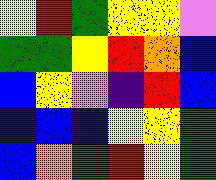[["yellow", "red", "green", "yellow", "yellow", "violet"], ["green", "green", "yellow", "red", "orange", "blue"], ["blue", "yellow", "violet", "indigo", "red", "blue"], ["indigo", "blue", "indigo", "yellow", "yellow", "green"], ["blue", "orange", "green", "red", "yellow", "green"]]